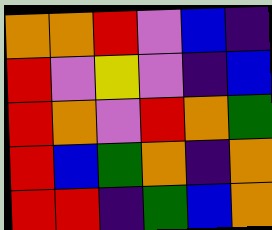[["orange", "orange", "red", "violet", "blue", "indigo"], ["red", "violet", "yellow", "violet", "indigo", "blue"], ["red", "orange", "violet", "red", "orange", "green"], ["red", "blue", "green", "orange", "indigo", "orange"], ["red", "red", "indigo", "green", "blue", "orange"]]